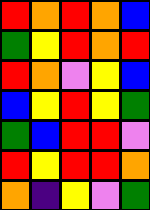[["red", "orange", "red", "orange", "blue"], ["green", "yellow", "red", "orange", "red"], ["red", "orange", "violet", "yellow", "blue"], ["blue", "yellow", "red", "yellow", "green"], ["green", "blue", "red", "red", "violet"], ["red", "yellow", "red", "red", "orange"], ["orange", "indigo", "yellow", "violet", "green"]]